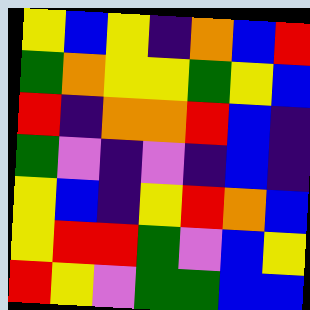[["yellow", "blue", "yellow", "indigo", "orange", "blue", "red"], ["green", "orange", "yellow", "yellow", "green", "yellow", "blue"], ["red", "indigo", "orange", "orange", "red", "blue", "indigo"], ["green", "violet", "indigo", "violet", "indigo", "blue", "indigo"], ["yellow", "blue", "indigo", "yellow", "red", "orange", "blue"], ["yellow", "red", "red", "green", "violet", "blue", "yellow"], ["red", "yellow", "violet", "green", "green", "blue", "blue"]]